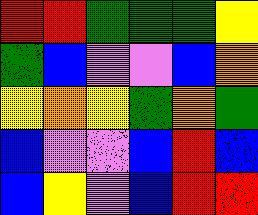[["red", "red", "green", "green", "green", "yellow"], ["green", "blue", "violet", "violet", "blue", "orange"], ["yellow", "orange", "yellow", "green", "orange", "green"], ["blue", "violet", "violet", "blue", "red", "blue"], ["blue", "yellow", "violet", "blue", "red", "red"]]